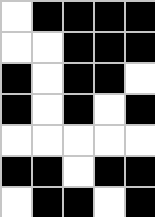[["white", "black", "black", "black", "black"], ["white", "white", "black", "black", "black"], ["black", "white", "black", "black", "white"], ["black", "white", "black", "white", "black"], ["white", "white", "white", "white", "white"], ["black", "black", "white", "black", "black"], ["white", "black", "black", "white", "black"]]